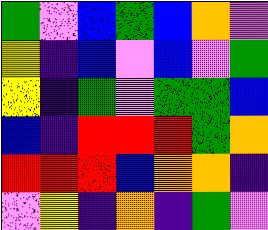[["green", "violet", "blue", "green", "blue", "orange", "violet"], ["yellow", "indigo", "blue", "violet", "blue", "violet", "green"], ["yellow", "indigo", "green", "violet", "green", "green", "blue"], ["blue", "indigo", "red", "red", "red", "green", "orange"], ["red", "red", "red", "blue", "orange", "orange", "indigo"], ["violet", "yellow", "indigo", "orange", "indigo", "green", "violet"]]